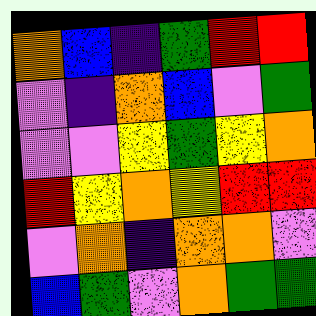[["orange", "blue", "indigo", "green", "red", "red"], ["violet", "indigo", "orange", "blue", "violet", "green"], ["violet", "violet", "yellow", "green", "yellow", "orange"], ["red", "yellow", "orange", "yellow", "red", "red"], ["violet", "orange", "indigo", "orange", "orange", "violet"], ["blue", "green", "violet", "orange", "green", "green"]]